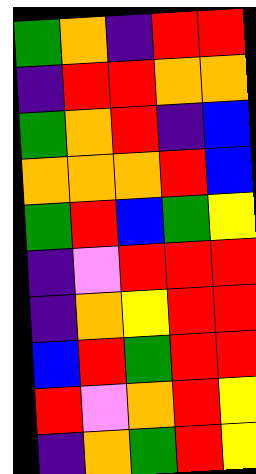[["green", "orange", "indigo", "red", "red"], ["indigo", "red", "red", "orange", "orange"], ["green", "orange", "red", "indigo", "blue"], ["orange", "orange", "orange", "red", "blue"], ["green", "red", "blue", "green", "yellow"], ["indigo", "violet", "red", "red", "red"], ["indigo", "orange", "yellow", "red", "red"], ["blue", "red", "green", "red", "red"], ["red", "violet", "orange", "red", "yellow"], ["indigo", "orange", "green", "red", "yellow"]]